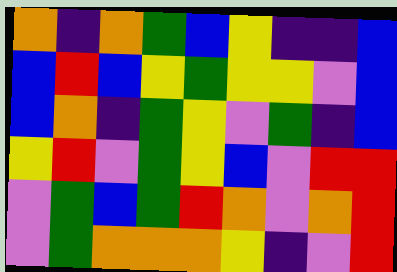[["orange", "indigo", "orange", "green", "blue", "yellow", "indigo", "indigo", "blue"], ["blue", "red", "blue", "yellow", "green", "yellow", "yellow", "violet", "blue"], ["blue", "orange", "indigo", "green", "yellow", "violet", "green", "indigo", "blue"], ["yellow", "red", "violet", "green", "yellow", "blue", "violet", "red", "red"], ["violet", "green", "blue", "green", "red", "orange", "violet", "orange", "red"], ["violet", "green", "orange", "orange", "orange", "yellow", "indigo", "violet", "red"]]